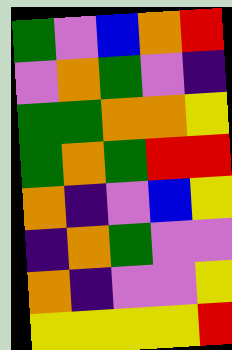[["green", "violet", "blue", "orange", "red"], ["violet", "orange", "green", "violet", "indigo"], ["green", "green", "orange", "orange", "yellow"], ["green", "orange", "green", "red", "red"], ["orange", "indigo", "violet", "blue", "yellow"], ["indigo", "orange", "green", "violet", "violet"], ["orange", "indigo", "violet", "violet", "yellow"], ["yellow", "yellow", "yellow", "yellow", "red"]]